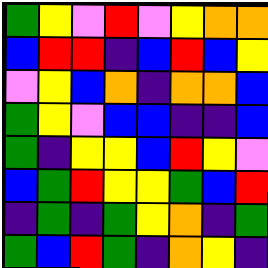[["green", "yellow", "violet", "red", "violet", "yellow", "orange", "orange"], ["blue", "red", "red", "indigo", "blue", "red", "blue", "yellow"], ["violet", "yellow", "blue", "orange", "indigo", "orange", "orange", "blue"], ["green", "yellow", "violet", "blue", "blue", "indigo", "indigo", "blue"], ["green", "indigo", "yellow", "yellow", "blue", "red", "yellow", "violet"], ["blue", "green", "red", "yellow", "yellow", "green", "blue", "red"], ["indigo", "green", "indigo", "green", "yellow", "orange", "indigo", "green"], ["green", "blue", "red", "green", "indigo", "orange", "yellow", "indigo"]]